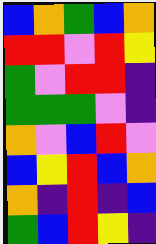[["blue", "orange", "green", "blue", "orange"], ["red", "red", "violet", "red", "yellow"], ["green", "violet", "red", "red", "indigo"], ["green", "green", "green", "violet", "indigo"], ["orange", "violet", "blue", "red", "violet"], ["blue", "yellow", "red", "blue", "orange"], ["orange", "indigo", "red", "indigo", "blue"], ["green", "blue", "red", "yellow", "indigo"]]